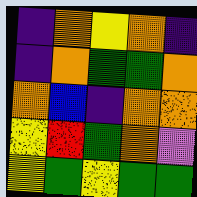[["indigo", "orange", "yellow", "orange", "indigo"], ["indigo", "orange", "green", "green", "orange"], ["orange", "blue", "indigo", "orange", "orange"], ["yellow", "red", "green", "orange", "violet"], ["yellow", "green", "yellow", "green", "green"]]